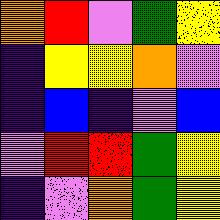[["orange", "red", "violet", "green", "yellow"], ["indigo", "yellow", "yellow", "orange", "violet"], ["indigo", "blue", "indigo", "violet", "blue"], ["violet", "red", "red", "green", "yellow"], ["indigo", "violet", "orange", "green", "yellow"]]